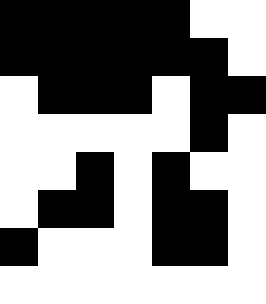[["black", "black", "black", "black", "black", "white", "white"], ["black", "black", "black", "black", "black", "black", "white"], ["white", "black", "black", "black", "white", "black", "black"], ["white", "white", "white", "white", "white", "black", "white"], ["white", "white", "black", "white", "black", "white", "white"], ["white", "black", "black", "white", "black", "black", "white"], ["black", "white", "white", "white", "black", "black", "white"], ["white", "white", "white", "white", "white", "white", "white"]]